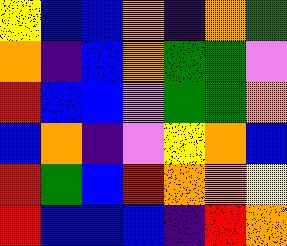[["yellow", "blue", "blue", "orange", "indigo", "orange", "green"], ["orange", "indigo", "blue", "orange", "green", "green", "violet"], ["red", "blue", "blue", "violet", "green", "green", "orange"], ["blue", "orange", "indigo", "violet", "yellow", "orange", "blue"], ["red", "green", "blue", "red", "orange", "orange", "yellow"], ["red", "blue", "blue", "blue", "indigo", "red", "orange"]]